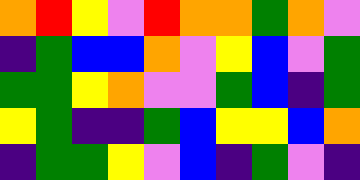[["orange", "red", "yellow", "violet", "red", "orange", "orange", "green", "orange", "violet"], ["indigo", "green", "blue", "blue", "orange", "violet", "yellow", "blue", "violet", "green"], ["green", "green", "yellow", "orange", "violet", "violet", "green", "blue", "indigo", "green"], ["yellow", "green", "indigo", "indigo", "green", "blue", "yellow", "yellow", "blue", "orange"], ["indigo", "green", "green", "yellow", "violet", "blue", "indigo", "green", "violet", "indigo"]]